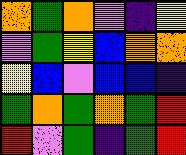[["orange", "green", "orange", "violet", "indigo", "yellow"], ["violet", "green", "yellow", "blue", "orange", "orange"], ["yellow", "blue", "violet", "blue", "blue", "indigo"], ["green", "orange", "green", "orange", "green", "red"], ["red", "violet", "green", "indigo", "green", "red"]]